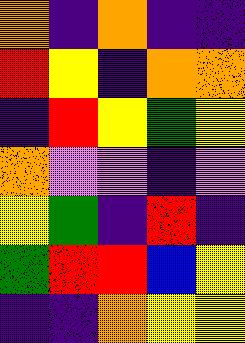[["orange", "indigo", "orange", "indigo", "indigo"], ["red", "yellow", "indigo", "orange", "orange"], ["indigo", "red", "yellow", "green", "yellow"], ["orange", "violet", "violet", "indigo", "violet"], ["yellow", "green", "indigo", "red", "indigo"], ["green", "red", "red", "blue", "yellow"], ["indigo", "indigo", "orange", "yellow", "yellow"]]